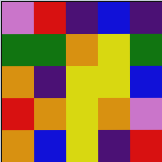[["violet", "red", "indigo", "blue", "indigo"], ["green", "green", "orange", "yellow", "green"], ["orange", "indigo", "yellow", "yellow", "blue"], ["red", "orange", "yellow", "orange", "violet"], ["orange", "blue", "yellow", "indigo", "red"]]